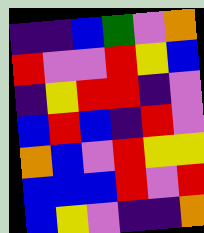[["indigo", "indigo", "blue", "green", "violet", "orange"], ["red", "violet", "violet", "red", "yellow", "blue"], ["indigo", "yellow", "red", "red", "indigo", "violet"], ["blue", "red", "blue", "indigo", "red", "violet"], ["orange", "blue", "violet", "red", "yellow", "yellow"], ["blue", "blue", "blue", "red", "violet", "red"], ["blue", "yellow", "violet", "indigo", "indigo", "orange"]]